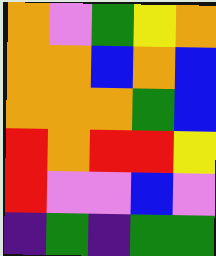[["orange", "violet", "green", "yellow", "orange"], ["orange", "orange", "blue", "orange", "blue"], ["orange", "orange", "orange", "green", "blue"], ["red", "orange", "red", "red", "yellow"], ["red", "violet", "violet", "blue", "violet"], ["indigo", "green", "indigo", "green", "green"]]